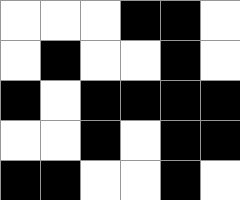[["white", "white", "white", "black", "black", "white"], ["white", "black", "white", "white", "black", "white"], ["black", "white", "black", "black", "black", "black"], ["white", "white", "black", "white", "black", "black"], ["black", "black", "white", "white", "black", "white"]]